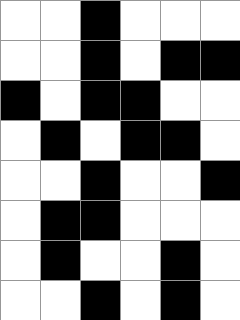[["white", "white", "black", "white", "white", "white"], ["white", "white", "black", "white", "black", "black"], ["black", "white", "black", "black", "white", "white"], ["white", "black", "white", "black", "black", "white"], ["white", "white", "black", "white", "white", "black"], ["white", "black", "black", "white", "white", "white"], ["white", "black", "white", "white", "black", "white"], ["white", "white", "black", "white", "black", "white"]]